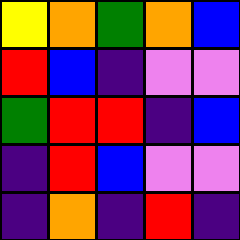[["yellow", "orange", "green", "orange", "blue"], ["red", "blue", "indigo", "violet", "violet"], ["green", "red", "red", "indigo", "blue"], ["indigo", "red", "blue", "violet", "violet"], ["indigo", "orange", "indigo", "red", "indigo"]]